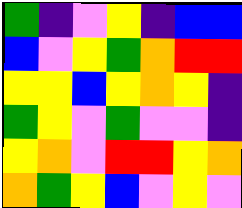[["green", "indigo", "violet", "yellow", "indigo", "blue", "blue"], ["blue", "violet", "yellow", "green", "orange", "red", "red"], ["yellow", "yellow", "blue", "yellow", "orange", "yellow", "indigo"], ["green", "yellow", "violet", "green", "violet", "violet", "indigo"], ["yellow", "orange", "violet", "red", "red", "yellow", "orange"], ["orange", "green", "yellow", "blue", "violet", "yellow", "violet"]]